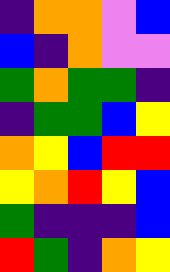[["indigo", "orange", "orange", "violet", "blue"], ["blue", "indigo", "orange", "violet", "violet"], ["green", "orange", "green", "green", "indigo"], ["indigo", "green", "green", "blue", "yellow"], ["orange", "yellow", "blue", "red", "red"], ["yellow", "orange", "red", "yellow", "blue"], ["green", "indigo", "indigo", "indigo", "blue"], ["red", "green", "indigo", "orange", "yellow"]]